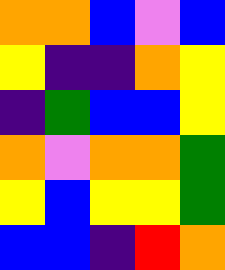[["orange", "orange", "blue", "violet", "blue"], ["yellow", "indigo", "indigo", "orange", "yellow"], ["indigo", "green", "blue", "blue", "yellow"], ["orange", "violet", "orange", "orange", "green"], ["yellow", "blue", "yellow", "yellow", "green"], ["blue", "blue", "indigo", "red", "orange"]]